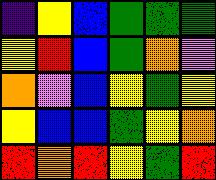[["indigo", "yellow", "blue", "green", "green", "green"], ["yellow", "red", "blue", "green", "orange", "violet"], ["orange", "violet", "blue", "yellow", "green", "yellow"], ["yellow", "blue", "blue", "green", "yellow", "orange"], ["red", "orange", "red", "yellow", "green", "red"]]